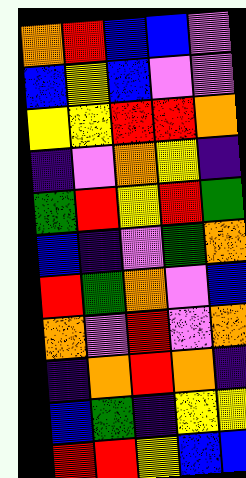[["orange", "red", "blue", "blue", "violet"], ["blue", "yellow", "blue", "violet", "violet"], ["yellow", "yellow", "red", "red", "orange"], ["indigo", "violet", "orange", "yellow", "indigo"], ["green", "red", "yellow", "red", "green"], ["blue", "indigo", "violet", "green", "orange"], ["red", "green", "orange", "violet", "blue"], ["orange", "violet", "red", "violet", "orange"], ["indigo", "orange", "red", "orange", "indigo"], ["blue", "green", "indigo", "yellow", "yellow"], ["red", "red", "yellow", "blue", "blue"]]